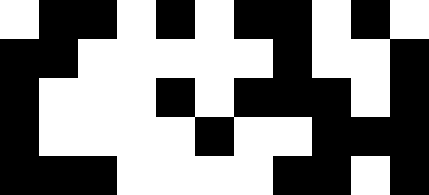[["white", "black", "black", "white", "black", "white", "black", "black", "white", "black", "white"], ["black", "black", "white", "white", "white", "white", "white", "black", "white", "white", "black"], ["black", "white", "white", "white", "black", "white", "black", "black", "black", "white", "black"], ["black", "white", "white", "white", "white", "black", "white", "white", "black", "black", "black"], ["black", "black", "black", "white", "white", "white", "white", "black", "black", "white", "black"]]